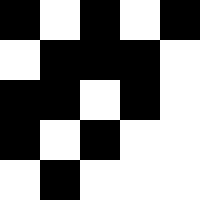[["black", "white", "black", "white", "black"], ["white", "black", "black", "black", "white"], ["black", "black", "white", "black", "white"], ["black", "white", "black", "white", "white"], ["white", "black", "white", "white", "white"]]